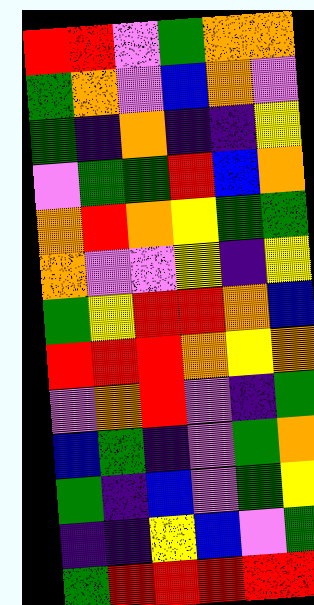[["red", "red", "violet", "green", "orange", "orange"], ["green", "orange", "violet", "blue", "orange", "violet"], ["green", "indigo", "orange", "indigo", "indigo", "yellow"], ["violet", "green", "green", "red", "blue", "orange"], ["orange", "red", "orange", "yellow", "green", "green"], ["orange", "violet", "violet", "yellow", "indigo", "yellow"], ["green", "yellow", "red", "red", "orange", "blue"], ["red", "red", "red", "orange", "yellow", "orange"], ["violet", "orange", "red", "violet", "indigo", "green"], ["blue", "green", "indigo", "violet", "green", "orange"], ["green", "indigo", "blue", "violet", "green", "yellow"], ["indigo", "indigo", "yellow", "blue", "violet", "green"], ["green", "red", "red", "red", "red", "red"]]